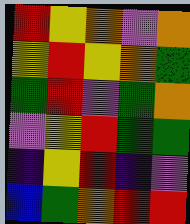[["red", "yellow", "orange", "violet", "orange"], ["yellow", "red", "yellow", "orange", "green"], ["green", "red", "violet", "green", "orange"], ["violet", "yellow", "red", "green", "green"], ["indigo", "yellow", "red", "indigo", "violet"], ["blue", "green", "orange", "red", "red"]]